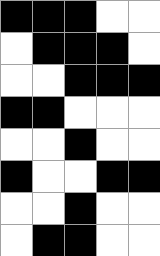[["black", "black", "black", "white", "white"], ["white", "black", "black", "black", "white"], ["white", "white", "black", "black", "black"], ["black", "black", "white", "white", "white"], ["white", "white", "black", "white", "white"], ["black", "white", "white", "black", "black"], ["white", "white", "black", "white", "white"], ["white", "black", "black", "white", "white"]]